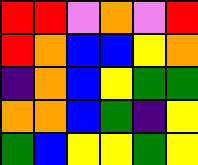[["red", "red", "violet", "orange", "violet", "red"], ["red", "orange", "blue", "blue", "yellow", "orange"], ["indigo", "orange", "blue", "yellow", "green", "green"], ["orange", "orange", "blue", "green", "indigo", "yellow"], ["green", "blue", "yellow", "yellow", "green", "yellow"]]